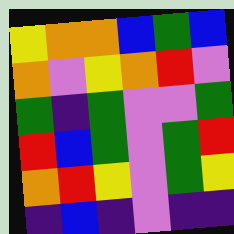[["yellow", "orange", "orange", "blue", "green", "blue"], ["orange", "violet", "yellow", "orange", "red", "violet"], ["green", "indigo", "green", "violet", "violet", "green"], ["red", "blue", "green", "violet", "green", "red"], ["orange", "red", "yellow", "violet", "green", "yellow"], ["indigo", "blue", "indigo", "violet", "indigo", "indigo"]]